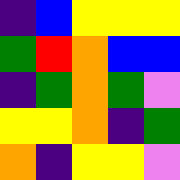[["indigo", "blue", "yellow", "yellow", "yellow"], ["green", "red", "orange", "blue", "blue"], ["indigo", "green", "orange", "green", "violet"], ["yellow", "yellow", "orange", "indigo", "green"], ["orange", "indigo", "yellow", "yellow", "violet"]]